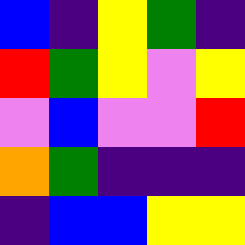[["blue", "indigo", "yellow", "green", "indigo"], ["red", "green", "yellow", "violet", "yellow"], ["violet", "blue", "violet", "violet", "red"], ["orange", "green", "indigo", "indigo", "indigo"], ["indigo", "blue", "blue", "yellow", "yellow"]]